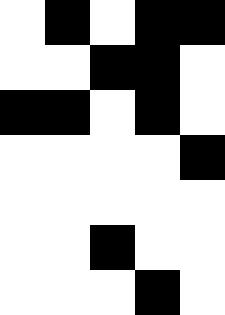[["white", "black", "white", "black", "black"], ["white", "white", "black", "black", "white"], ["black", "black", "white", "black", "white"], ["white", "white", "white", "white", "black"], ["white", "white", "white", "white", "white"], ["white", "white", "black", "white", "white"], ["white", "white", "white", "black", "white"]]